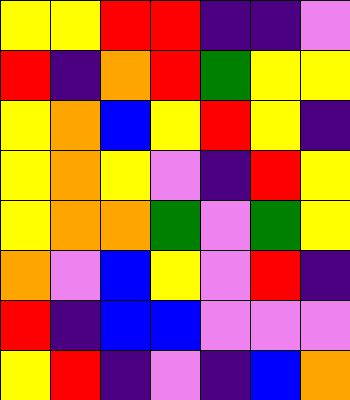[["yellow", "yellow", "red", "red", "indigo", "indigo", "violet"], ["red", "indigo", "orange", "red", "green", "yellow", "yellow"], ["yellow", "orange", "blue", "yellow", "red", "yellow", "indigo"], ["yellow", "orange", "yellow", "violet", "indigo", "red", "yellow"], ["yellow", "orange", "orange", "green", "violet", "green", "yellow"], ["orange", "violet", "blue", "yellow", "violet", "red", "indigo"], ["red", "indigo", "blue", "blue", "violet", "violet", "violet"], ["yellow", "red", "indigo", "violet", "indigo", "blue", "orange"]]